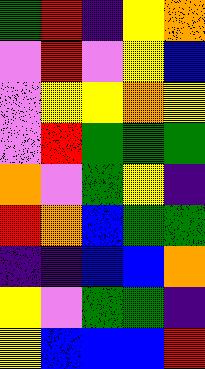[["green", "red", "indigo", "yellow", "orange"], ["violet", "red", "violet", "yellow", "blue"], ["violet", "yellow", "yellow", "orange", "yellow"], ["violet", "red", "green", "green", "green"], ["orange", "violet", "green", "yellow", "indigo"], ["red", "orange", "blue", "green", "green"], ["indigo", "indigo", "blue", "blue", "orange"], ["yellow", "violet", "green", "green", "indigo"], ["yellow", "blue", "blue", "blue", "red"]]